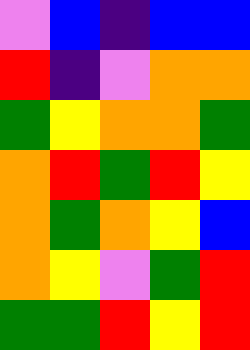[["violet", "blue", "indigo", "blue", "blue"], ["red", "indigo", "violet", "orange", "orange"], ["green", "yellow", "orange", "orange", "green"], ["orange", "red", "green", "red", "yellow"], ["orange", "green", "orange", "yellow", "blue"], ["orange", "yellow", "violet", "green", "red"], ["green", "green", "red", "yellow", "red"]]